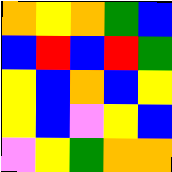[["orange", "yellow", "orange", "green", "blue"], ["blue", "red", "blue", "red", "green"], ["yellow", "blue", "orange", "blue", "yellow"], ["yellow", "blue", "violet", "yellow", "blue"], ["violet", "yellow", "green", "orange", "orange"]]